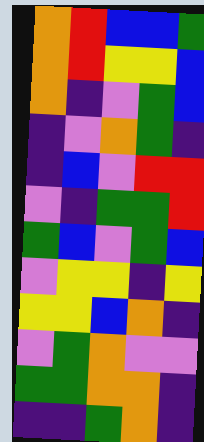[["orange", "red", "blue", "blue", "green"], ["orange", "red", "yellow", "yellow", "blue"], ["orange", "indigo", "violet", "green", "blue"], ["indigo", "violet", "orange", "green", "indigo"], ["indigo", "blue", "violet", "red", "red"], ["violet", "indigo", "green", "green", "red"], ["green", "blue", "violet", "green", "blue"], ["violet", "yellow", "yellow", "indigo", "yellow"], ["yellow", "yellow", "blue", "orange", "indigo"], ["violet", "green", "orange", "violet", "violet"], ["green", "green", "orange", "orange", "indigo"], ["indigo", "indigo", "green", "orange", "indigo"]]